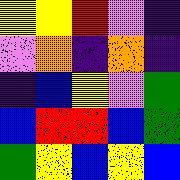[["yellow", "yellow", "red", "violet", "indigo"], ["violet", "orange", "indigo", "orange", "indigo"], ["indigo", "blue", "yellow", "violet", "green"], ["blue", "red", "red", "blue", "green"], ["green", "yellow", "blue", "yellow", "blue"]]